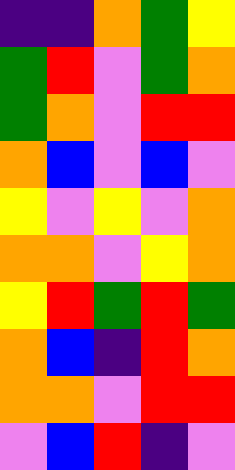[["indigo", "indigo", "orange", "green", "yellow"], ["green", "red", "violet", "green", "orange"], ["green", "orange", "violet", "red", "red"], ["orange", "blue", "violet", "blue", "violet"], ["yellow", "violet", "yellow", "violet", "orange"], ["orange", "orange", "violet", "yellow", "orange"], ["yellow", "red", "green", "red", "green"], ["orange", "blue", "indigo", "red", "orange"], ["orange", "orange", "violet", "red", "red"], ["violet", "blue", "red", "indigo", "violet"]]